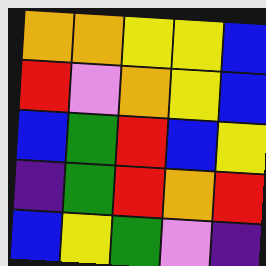[["orange", "orange", "yellow", "yellow", "blue"], ["red", "violet", "orange", "yellow", "blue"], ["blue", "green", "red", "blue", "yellow"], ["indigo", "green", "red", "orange", "red"], ["blue", "yellow", "green", "violet", "indigo"]]